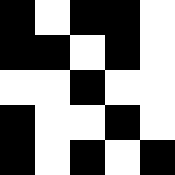[["black", "white", "black", "black", "white"], ["black", "black", "white", "black", "white"], ["white", "white", "black", "white", "white"], ["black", "white", "white", "black", "white"], ["black", "white", "black", "white", "black"]]